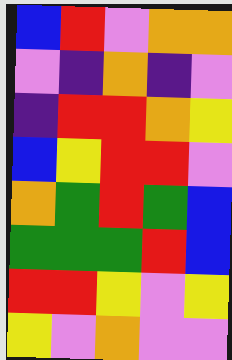[["blue", "red", "violet", "orange", "orange"], ["violet", "indigo", "orange", "indigo", "violet"], ["indigo", "red", "red", "orange", "yellow"], ["blue", "yellow", "red", "red", "violet"], ["orange", "green", "red", "green", "blue"], ["green", "green", "green", "red", "blue"], ["red", "red", "yellow", "violet", "yellow"], ["yellow", "violet", "orange", "violet", "violet"]]